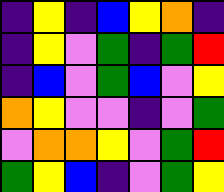[["indigo", "yellow", "indigo", "blue", "yellow", "orange", "indigo"], ["indigo", "yellow", "violet", "green", "indigo", "green", "red"], ["indigo", "blue", "violet", "green", "blue", "violet", "yellow"], ["orange", "yellow", "violet", "violet", "indigo", "violet", "green"], ["violet", "orange", "orange", "yellow", "violet", "green", "red"], ["green", "yellow", "blue", "indigo", "violet", "green", "yellow"]]